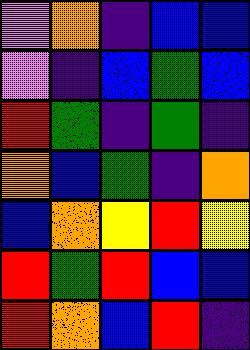[["violet", "orange", "indigo", "blue", "blue"], ["violet", "indigo", "blue", "green", "blue"], ["red", "green", "indigo", "green", "indigo"], ["orange", "blue", "green", "indigo", "orange"], ["blue", "orange", "yellow", "red", "yellow"], ["red", "green", "red", "blue", "blue"], ["red", "orange", "blue", "red", "indigo"]]